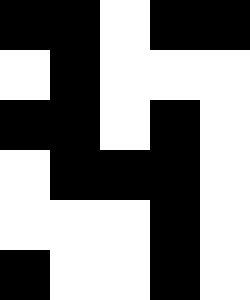[["black", "black", "white", "black", "black"], ["white", "black", "white", "white", "white"], ["black", "black", "white", "black", "white"], ["white", "black", "black", "black", "white"], ["white", "white", "white", "black", "white"], ["black", "white", "white", "black", "white"]]